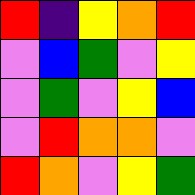[["red", "indigo", "yellow", "orange", "red"], ["violet", "blue", "green", "violet", "yellow"], ["violet", "green", "violet", "yellow", "blue"], ["violet", "red", "orange", "orange", "violet"], ["red", "orange", "violet", "yellow", "green"]]